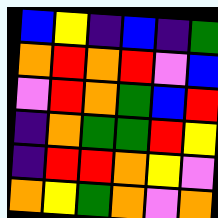[["blue", "yellow", "indigo", "blue", "indigo", "green"], ["orange", "red", "orange", "red", "violet", "blue"], ["violet", "red", "orange", "green", "blue", "red"], ["indigo", "orange", "green", "green", "red", "yellow"], ["indigo", "red", "red", "orange", "yellow", "violet"], ["orange", "yellow", "green", "orange", "violet", "orange"]]